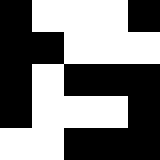[["black", "white", "white", "white", "black"], ["black", "black", "white", "white", "white"], ["black", "white", "black", "black", "black"], ["black", "white", "white", "white", "black"], ["white", "white", "black", "black", "black"]]